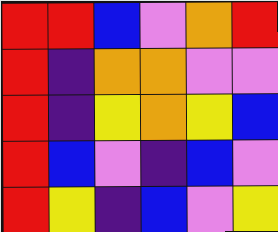[["red", "red", "blue", "violet", "orange", "red"], ["red", "indigo", "orange", "orange", "violet", "violet"], ["red", "indigo", "yellow", "orange", "yellow", "blue"], ["red", "blue", "violet", "indigo", "blue", "violet"], ["red", "yellow", "indigo", "blue", "violet", "yellow"]]